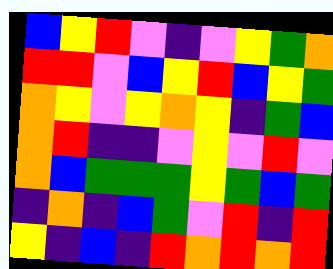[["blue", "yellow", "red", "violet", "indigo", "violet", "yellow", "green", "orange"], ["red", "red", "violet", "blue", "yellow", "red", "blue", "yellow", "green"], ["orange", "yellow", "violet", "yellow", "orange", "yellow", "indigo", "green", "blue"], ["orange", "red", "indigo", "indigo", "violet", "yellow", "violet", "red", "violet"], ["orange", "blue", "green", "green", "green", "yellow", "green", "blue", "green"], ["indigo", "orange", "indigo", "blue", "green", "violet", "red", "indigo", "red"], ["yellow", "indigo", "blue", "indigo", "red", "orange", "red", "orange", "red"]]